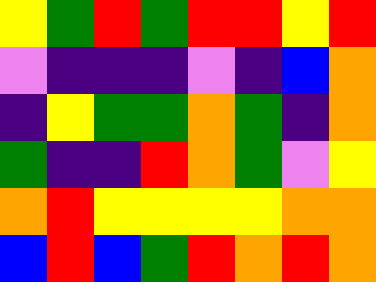[["yellow", "green", "red", "green", "red", "red", "yellow", "red"], ["violet", "indigo", "indigo", "indigo", "violet", "indigo", "blue", "orange"], ["indigo", "yellow", "green", "green", "orange", "green", "indigo", "orange"], ["green", "indigo", "indigo", "red", "orange", "green", "violet", "yellow"], ["orange", "red", "yellow", "yellow", "yellow", "yellow", "orange", "orange"], ["blue", "red", "blue", "green", "red", "orange", "red", "orange"]]